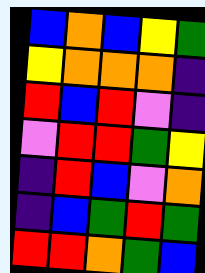[["blue", "orange", "blue", "yellow", "green"], ["yellow", "orange", "orange", "orange", "indigo"], ["red", "blue", "red", "violet", "indigo"], ["violet", "red", "red", "green", "yellow"], ["indigo", "red", "blue", "violet", "orange"], ["indigo", "blue", "green", "red", "green"], ["red", "red", "orange", "green", "blue"]]